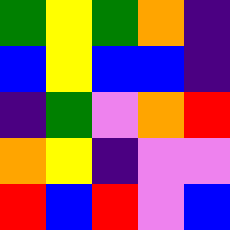[["green", "yellow", "green", "orange", "indigo"], ["blue", "yellow", "blue", "blue", "indigo"], ["indigo", "green", "violet", "orange", "red"], ["orange", "yellow", "indigo", "violet", "violet"], ["red", "blue", "red", "violet", "blue"]]